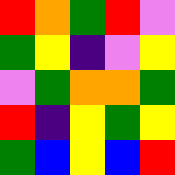[["red", "orange", "green", "red", "violet"], ["green", "yellow", "indigo", "violet", "yellow"], ["violet", "green", "orange", "orange", "green"], ["red", "indigo", "yellow", "green", "yellow"], ["green", "blue", "yellow", "blue", "red"]]